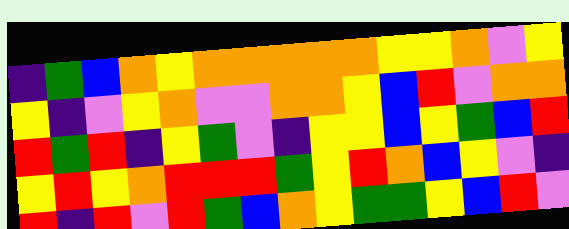[["indigo", "green", "blue", "orange", "yellow", "orange", "orange", "orange", "orange", "orange", "yellow", "yellow", "orange", "violet", "yellow"], ["yellow", "indigo", "violet", "yellow", "orange", "violet", "violet", "orange", "orange", "yellow", "blue", "red", "violet", "orange", "orange"], ["red", "green", "red", "indigo", "yellow", "green", "violet", "indigo", "yellow", "yellow", "blue", "yellow", "green", "blue", "red"], ["yellow", "red", "yellow", "orange", "red", "red", "red", "green", "yellow", "red", "orange", "blue", "yellow", "violet", "indigo"], ["red", "indigo", "red", "violet", "red", "green", "blue", "orange", "yellow", "green", "green", "yellow", "blue", "red", "violet"]]